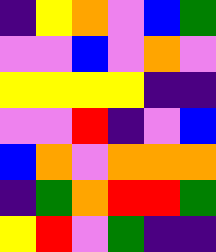[["indigo", "yellow", "orange", "violet", "blue", "green"], ["violet", "violet", "blue", "violet", "orange", "violet"], ["yellow", "yellow", "yellow", "yellow", "indigo", "indigo"], ["violet", "violet", "red", "indigo", "violet", "blue"], ["blue", "orange", "violet", "orange", "orange", "orange"], ["indigo", "green", "orange", "red", "red", "green"], ["yellow", "red", "violet", "green", "indigo", "indigo"]]